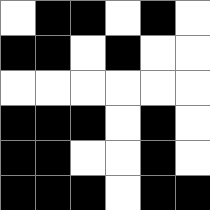[["white", "black", "black", "white", "black", "white"], ["black", "black", "white", "black", "white", "white"], ["white", "white", "white", "white", "white", "white"], ["black", "black", "black", "white", "black", "white"], ["black", "black", "white", "white", "black", "white"], ["black", "black", "black", "white", "black", "black"]]